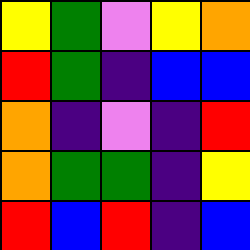[["yellow", "green", "violet", "yellow", "orange"], ["red", "green", "indigo", "blue", "blue"], ["orange", "indigo", "violet", "indigo", "red"], ["orange", "green", "green", "indigo", "yellow"], ["red", "blue", "red", "indigo", "blue"]]